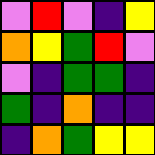[["violet", "red", "violet", "indigo", "yellow"], ["orange", "yellow", "green", "red", "violet"], ["violet", "indigo", "green", "green", "indigo"], ["green", "indigo", "orange", "indigo", "indigo"], ["indigo", "orange", "green", "yellow", "yellow"]]